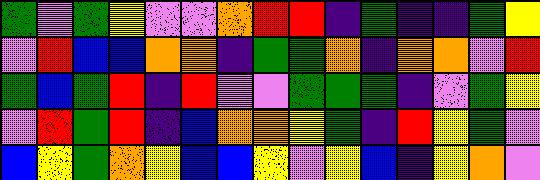[["green", "violet", "green", "yellow", "violet", "violet", "orange", "red", "red", "indigo", "green", "indigo", "indigo", "green", "yellow"], ["violet", "red", "blue", "blue", "orange", "orange", "indigo", "green", "green", "orange", "indigo", "orange", "orange", "violet", "red"], ["green", "blue", "green", "red", "indigo", "red", "violet", "violet", "green", "green", "green", "indigo", "violet", "green", "yellow"], ["violet", "red", "green", "red", "indigo", "blue", "orange", "orange", "yellow", "green", "indigo", "red", "yellow", "green", "violet"], ["blue", "yellow", "green", "orange", "yellow", "blue", "blue", "yellow", "violet", "yellow", "blue", "indigo", "yellow", "orange", "violet"]]